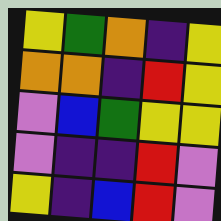[["yellow", "green", "orange", "indigo", "yellow"], ["orange", "orange", "indigo", "red", "yellow"], ["violet", "blue", "green", "yellow", "yellow"], ["violet", "indigo", "indigo", "red", "violet"], ["yellow", "indigo", "blue", "red", "violet"]]